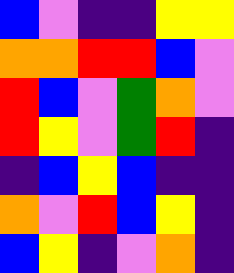[["blue", "violet", "indigo", "indigo", "yellow", "yellow"], ["orange", "orange", "red", "red", "blue", "violet"], ["red", "blue", "violet", "green", "orange", "violet"], ["red", "yellow", "violet", "green", "red", "indigo"], ["indigo", "blue", "yellow", "blue", "indigo", "indigo"], ["orange", "violet", "red", "blue", "yellow", "indigo"], ["blue", "yellow", "indigo", "violet", "orange", "indigo"]]